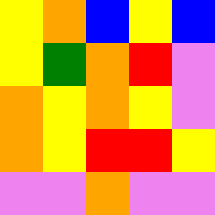[["yellow", "orange", "blue", "yellow", "blue"], ["yellow", "green", "orange", "red", "violet"], ["orange", "yellow", "orange", "yellow", "violet"], ["orange", "yellow", "red", "red", "yellow"], ["violet", "violet", "orange", "violet", "violet"]]